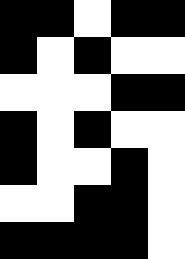[["black", "black", "white", "black", "black"], ["black", "white", "black", "white", "white"], ["white", "white", "white", "black", "black"], ["black", "white", "black", "white", "white"], ["black", "white", "white", "black", "white"], ["white", "white", "black", "black", "white"], ["black", "black", "black", "black", "white"]]